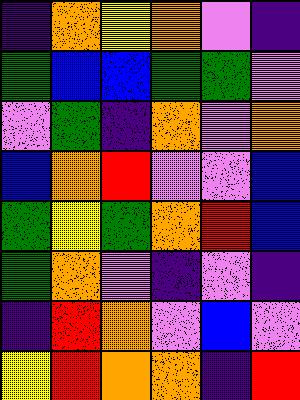[["indigo", "orange", "yellow", "orange", "violet", "indigo"], ["green", "blue", "blue", "green", "green", "violet"], ["violet", "green", "indigo", "orange", "violet", "orange"], ["blue", "orange", "red", "violet", "violet", "blue"], ["green", "yellow", "green", "orange", "red", "blue"], ["green", "orange", "violet", "indigo", "violet", "indigo"], ["indigo", "red", "orange", "violet", "blue", "violet"], ["yellow", "red", "orange", "orange", "indigo", "red"]]